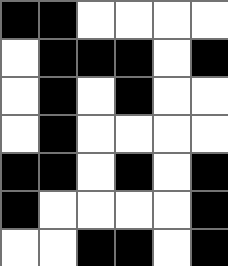[["black", "black", "white", "white", "white", "white"], ["white", "black", "black", "black", "white", "black"], ["white", "black", "white", "black", "white", "white"], ["white", "black", "white", "white", "white", "white"], ["black", "black", "white", "black", "white", "black"], ["black", "white", "white", "white", "white", "black"], ["white", "white", "black", "black", "white", "black"]]